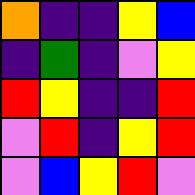[["orange", "indigo", "indigo", "yellow", "blue"], ["indigo", "green", "indigo", "violet", "yellow"], ["red", "yellow", "indigo", "indigo", "red"], ["violet", "red", "indigo", "yellow", "red"], ["violet", "blue", "yellow", "red", "violet"]]